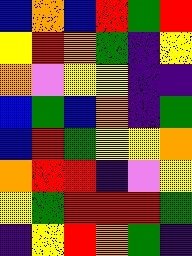[["blue", "orange", "blue", "red", "green", "red"], ["yellow", "red", "orange", "green", "indigo", "yellow"], ["orange", "violet", "yellow", "yellow", "indigo", "indigo"], ["blue", "green", "blue", "orange", "indigo", "green"], ["blue", "red", "green", "yellow", "yellow", "orange"], ["orange", "red", "red", "indigo", "violet", "yellow"], ["yellow", "green", "red", "red", "red", "green"], ["indigo", "yellow", "red", "orange", "green", "indigo"]]